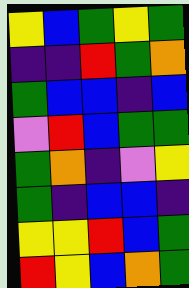[["yellow", "blue", "green", "yellow", "green"], ["indigo", "indigo", "red", "green", "orange"], ["green", "blue", "blue", "indigo", "blue"], ["violet", "red", "blue", "green", "green"], ["green", "orange", "indigo", "violet", "yellow"], ["green", "indigo", "blue", "blue", "indigo"], ["yellow", "yellow", "red", "blue", "green"], ["red", "yellow", "blue", "orange", "green"]]